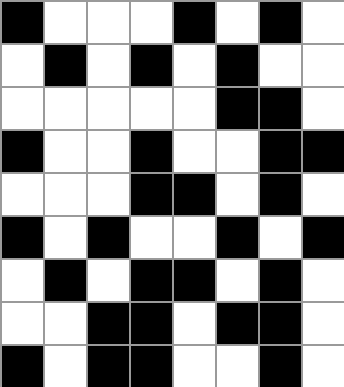[["black", "white", "white", "white", "black", "white", "black", "white"], ["white", "black", "white", "black", "white", "black", "white", "white"], ["white", "white", "white", "white", "white", "black", "black", "white"], ["black", "white", "white", "black", "white", "white", "black", "black"], ["white", "white", "white", "black", "black", "white", "black", "white"], ["black", "white", "black", "white", "white", "black", "white", "black"], ["white", "black", "white", "black", "black", "white", "black", "white"], ["white", "white", "black", "black", "white", "black", "black", "white"], ["black", "white", "black", "black", "white", "white", "black", "white"]]